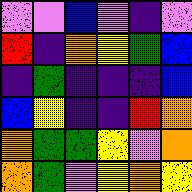[["violet", "violet", "blue", "violet", "indigo", "violet"], ["red", "indigo", "orange", "yellow", "green", "blue"], ["indigo", "green", "indigo", "indigo", "indigo", "blue"], ["blue", "yellow", "indigo", "indigo", "red", "orange"], ["orange", "green", "green", "yellow", "violet", "orange"], ["orange", "green", "violet", "yellow", "orange", "yellow"]]